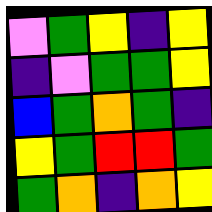[["violet", "green", "yellow", "indigo", "yellow"], ["indigo", "violet", "green", "green", "yellow"], ["blue", "green", "orange", "green", "indigo"], ["yellow", "green", "red", "red", "green"], ["green", "orange", "indigo", "orange", "yellow"]]